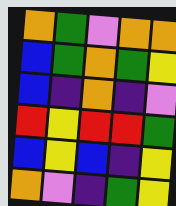[["orange", "green", "violet", "orange", "orange"], ["blue", "green", "orange", "green", "yellow"], ["blue", "indigo", "orange", "indigo", "violet"], ["red", "yellow", "red", "red", "green"], ["blue", "yellow", "blue", "indigo", "yellow"], ["orange", "violet", "indigo", "green", "yellow"]]